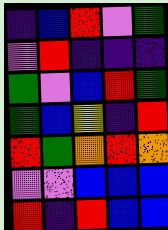[["indigo", "blue", "red", "violet", "green"], ["violet", "red", "indigo", "indigo", "indigo"], ["green", "violet", "blue", "red", "green"], ["green", "blue", "yellow", "indigo", "red"], ["red", "green", "orange", "red", "orange"], ["violet", "violet", "blue", "blue", "blue"], ["red", "indigo", "red", "blue", "blue"]]